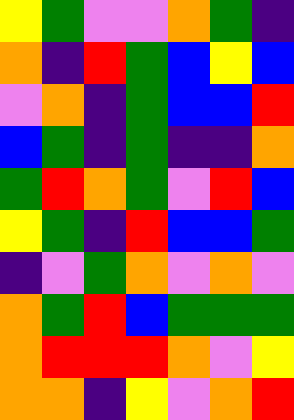[["yellow", "green", "violet", "violet", "orange", "green", "indigo"], ["orange", "indigo", "red", "green", "blue", "yellow", "blue"], ["violet", "orange", "indigo", "green", "blue", "blue", "red"], ["blue", "green", "indigo", "green", "indigo", "indigo", "orange"], ["green", "red", "orange", "green", "violet", "red", "blue"], ["yellow", "green", "indigo", "red", "blue", "blue", "green"], ["indigo", "violet", "green", "orange", "violet", "orange", "violet"], ["orange", "green", "red", "blue", "green", "green", "green"], ["orange", "red", "red", "red", "orange", "violet", "yellow"], ["orange", "orange", "indigo", "yellow", "violet", "orange", "red"]]